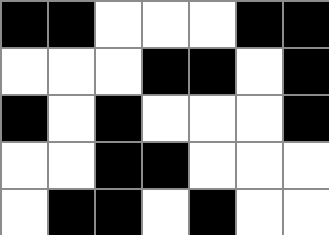[["black", "black", "white", "white", "white", "black", "black"], ["white", "white", "white", "black", "black", "white", "black"], ["black", "white", "black", "white", "white", "white", "black"], ["white", "white", "black", "black", "white", "white", "white"], ["white", "black", "black", "white", "black", "white", "white"]]